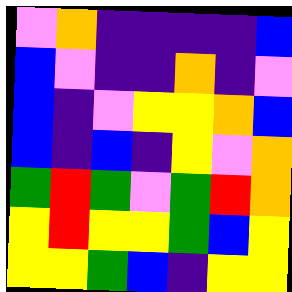[["violet", "orange", "indigo", "indigo", "indigo", "indigo", "blue"], ["blue", "violet", "indigo", "indigo", "orange", "indigo", "violet"], ["blue", "indigo", "violet", "yellow", "yellow", "orange", "blue"], ["blue", "indigo", "blue", "indigo", "yellow", "violet", "orange"], ["green", "red", "green", "violet", "green", "red", "orange"], ["yellow", "red", "yellow", "yellow", "green", "blue", "yellow"], ["yellow", "yellow", "green", "blue", "indigo", "yellow", "yellow"]]